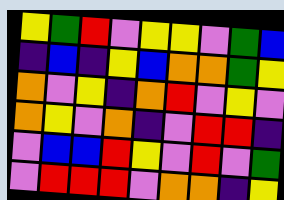[["yellow", "green", "red", "violet", "yellow", "yellow", "violet", "green", "blue"], ["indigo", "blue", "indigo", "yellow", "blue", "orange", "orange", "green", "yellow"], ["orange", "violet", "yellow", "indigo", "orange", "red", "violet", "yellow", "violet"], ["orange", "yellow", "violet", "orange", "indigo", "violet", "red", "red", "indigo"], ["violet", "blue", "blue", "red", "yellow", "violet", "red", "violet", "green"], ["violet", "red", "red", "red", "violet", "orange", "orange", "indigo", "yellow"]]